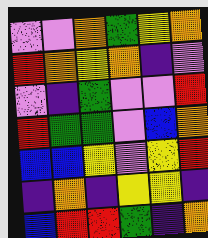[["violet", "violet", "orange", "green", "yellow", "orange"], ["red", "orange", "yellow", "orange", "indigo", "violet"], ["violet", "indigo", "green", "violet", "violet", "red"], ["red", "green", "green", "violet", "blue", "orange"], ["blue", "blue", "yellow", "violet", "yellow", "red"], ["indigo", "orange", "indigo", "yellow", "yellow", "indigo"], ["blue", "red", "red", "green", "indigo", "orange"]]